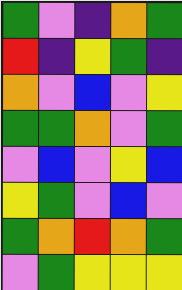[["green", "violet", "indigo", "orange", "green"], ["red", "indigo", "yellow", "green", "indigo"], ["orange", "violet", "blue", "violet", "yellow"], ["green", "green", "orange", "violet", "green"], ["violet", "blue", "violet", "yellow", "blue"], ["yellow", "green", "violet", "blue", "violet"], ["green", "orange", "red", "orange", "green"], ["violet", "green", "yellow", "yellow", "yellow"]]